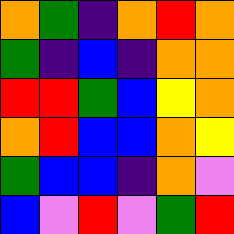[["orange", "green", "indigo", "orange", "red", "orange"], ["green", "indigo", "blue", "indigo", "orange", "orange"], ["red", "red", "green", "blue", "yellow", "orange"], ["orange", "red", "blue", "blue", "orange", "yellow"], ["green", "blue", "blue", "indigo", "orange", "violet"], ["blue", "violet", "red", "violet", "green", "red"]]